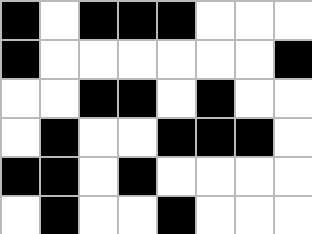[["black", "white", "black", "black", "black", "white", "white", "white"], ["black", "white", "white", "white", "white", "white", "white", "black"], ["white", "white", "black", "black", "white", "black", "white", "white"], ["white", "black", "white", "white", "black", "black", "black", "white"], ["black", "black", "white", "black", "white", "white", "white", "white"], ["white", "black", "white", "white", "black", "white", "white", "white"]]